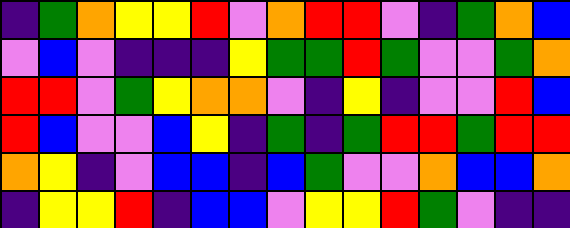[["indigo", "green", "orange", "yellow", "yellow", "red", "violet", "orange", "red", "red", "violet", "indigo", "green", "orange", "blue"], ["violet", "blue", "violet", "indigo", "indigo", "indigo", "yellow", "green", "green", "red", "green", "violet", "violet", "green", "orange"], ["red", "red", "violet", "green", "yellow", "orange", "orange", "violet", "indigo", "yellow", "indigo", "violet", "violet", "red", "blue"], ["red", "blue", "violet", "violet", "blue", "yellow", "indigo", "green", "indigo", "green", "red", "red", "green", "red", "red"], ["orange", "yellow", "indigo", "violet", "blue", "blue", "indigo", "blue", "green", "violet", "violet", "orange", "blue", "blue", "orange"], ["indigo", "yellow", "yellow", "red", "indigo", "blue", "blue", "violet", "yellow", "yellow", "red", "green", "violet", "indigo", "indigo"]]